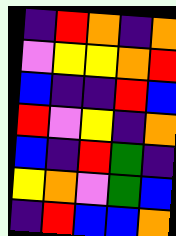[["indigo", "red", "orange", "indigo", "orange"], ["violet", "yellow", "yellow", "orange", "red"], ["blue", "indigo", "indigo", "red", "blue"], ["red", "violet", "yellow", "indigo", "orange"], ["blue", "indigo", "red", "green", "indigo"], ["yellow", "orange", "violet", "green", "blue"], ["indigo", "red", "blue", "blue", "orange"]]